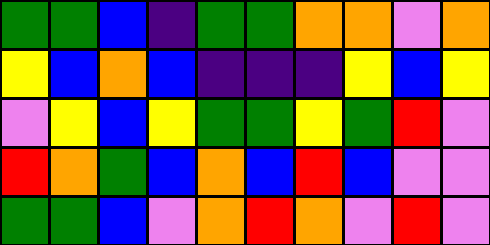[["green", "green", "blue", "indigo", "green", "green", "orange", "orange", "violet", "orange"], ["yellow", "blue", "orange", "blue", "indigo", "indigo", "indigo", "yellow", "blue", "yellow"], ["violet", "yellow", "blue", "yellow", "green", "green", "yellow", "green", "red", "violet"], ["red", "orange", "green", "blue", "orange", "blue", "red", "blue", "violet", "violet"], ["green", "green", "blue", "violet", "orange", "red", "orange", "violet", "red", "violet"]]